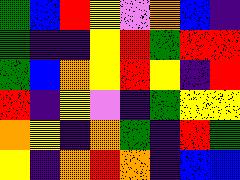[["green", "blue", "red", "yellow", "violet", "orange", "blue", "indigo"], ["green", "indigo", "indigo", "yellow", "red", "green", "red", "red"], ["green", "blue", "orange", "yellow", "red", "yellow", "indigo", "red"], ["red", "indigo", "yellow", "violet", "indigo", "green", "yellow", "yellow"], ["orange", "yellow", "indigo", "orange", "green", "indigo", "red", "green"], ["yellow", "indigo", "orange", "red", "orange", "indigo", "blue", "blue"]]